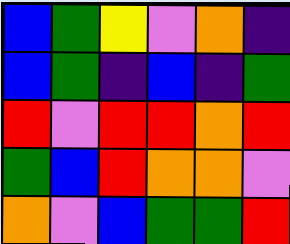[["blue", "green", "yellow", "violet", "orange", "indigo"], ["blue", "green", "indigo", "blue", "indigo", "green"], ["red", "violet", "red", "red", "orange", "red"], ["green", "blue", "red", "orange", "orange", "violet"], ["orange", "violet", "blue", "green", "green", "red"]]